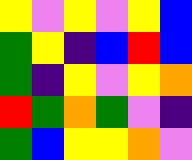[["yellow", "violet", "yellow", "violet", "yellow", "blue"], ["green", "yellow", "indigo", "blue", "red", "blue"], ["green", "indigo", "yellow", "violet", "yellow", "orange"], ["red", "green", "orange", "green", "violet", "indigo"], ["green", "blue", "yellow", "yellow", "orange", "violet"]]